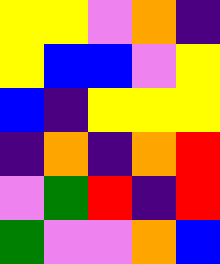[["yellow", "yellow", "violet", "orange", "indigo"], ["yellow", "blue", "blue", "violet", "yellow"], ["blue", "indigo", "yellow", "yellow", "yellow"], ["indigo", "orange", "indigo", "orange", "red"], ["violet", "green", "red", "indigo", "red"], ["green", "violet", "violet", "orange", "blue"]]